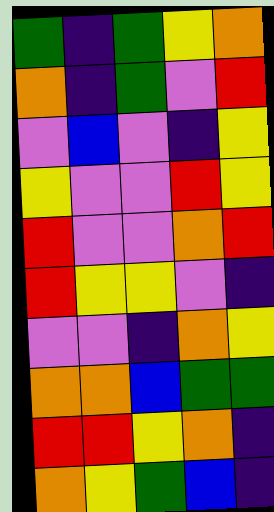[["green", "indigo", "green", "yellow", "orange"], ["orange", "indigo", "green", "violet", "red"], ["violet", "blue", "violet", "indigo", "yellow"], ["yellow", "violet", "violet", "red", "yellow"], ["red", "violet", "violet", "orange", "red"], ["red", "yellow", "yellow", "violet", "indigo"], ["violet", "violet", "indigo", "orange", "yellow"], ["orange", "orange", "blue", "green", "green"], ["red", "red", "yellow", "orange", "indigo"], ["orange", "yellow", "green", "blue", "indigo"]]